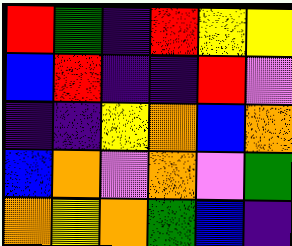[["red", "green", "indigo", "red", "yellow", "yellow"], ["blue", "red", "indigo", "indigo", "red", "violet"], ["indigo", "indigo", "yellow", "orange", "blue", "orange"], ["blue", "orange", "violet", "orange", "violet", "green"], ["orange", "yellow", "orange", "green", "blue", "indigo"]]